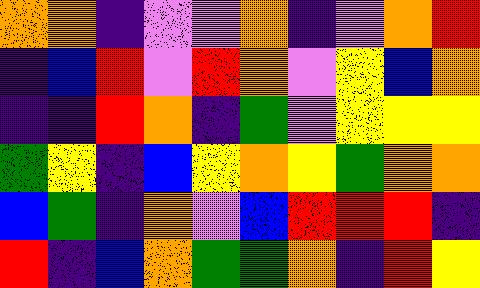[["orange", "orange", "indigo", "violet", "violet", "orange", "indigo", "violet", "orange", "red"], ["indigo", "blue", "red", "violet", "red", "orange", "violet", "yellow", "blue", "orange"], ["indigo", "indigo", "red", "orange", "indigo", "green", "violet", "yellow", "yellow", "yellow"], ["green", "yellow", "indigo", "blue", "yellow", "orange", "yellow", "green", "orange", "orange"], ["blue", "green", "indigo", "orange", "violet", "blue", "red", "red", "red", "indigo"], ["red", "indigo", "blue", "orange", "green", "green", "orange", "indigo", "red", "yellow"]]